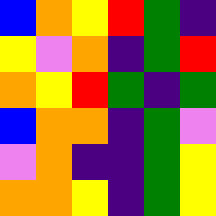[["blue", "orange", "yellow", "red", "green", "indigo"], ["yellow", "violet", "orange", "indigo", "green", "red"], ["orange", "yellow", "red", "green", "indigo", "green"], ["blue", "orange", "orange", "indigo", "green", "violet"], ["violet", "orange", "indigo", "indigo", "green", "yellow"], ["orange", "orange", "yellow", "indigo", "green", "yellow"]]